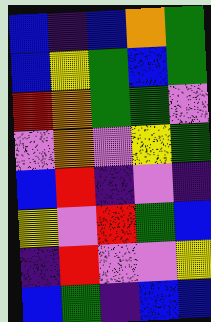[["blue", "indigo", "blue", "orange", "green"], ["blue", "yellow", "green", "blue", "green"], ["red", "orange", "green", "green", "violet"], ["violet", "orange", "violet", "yellow", "green"], ["blue", "red", "indigo", "violet", "indigo"], ["yellow", "violet", "red", "green", "blue"], ["indigo", "red", "violet", "violet", "yellow"], ["blue", "green", "indigo", "blue", "blue"]]